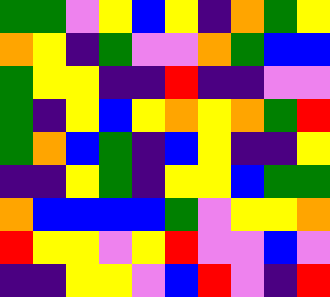[["green", "green", "violet", "yellow", "blue", "yellow", "indigo", "orange", "green", "yellow"], ["orange", "yellow", "indigo", "green", "violet", "violet", "orange", "green", "blue", "blue"], ["green", "yellow", "yellow", "indigo", "indigo", "red", "indigo", "indigo", "violet", "violet"], ["green", "indigo", "yellow", "blue", "yellow", "orange", "yellow", "orange", "green", "red"], ["green", "orange", "blue", "green", "indigo", "blue", "yellow", "indigo", "indigo", "yellow"], ["indigo", "indigo", "yellow", "green", "indigo", "yellow", "yellow", "blue", "green", "green"], ["orange", "blue", "blue", "blue", "blue", "green", "violet", "yellow", "yellow", "orange"], ["red", "yellow", "yellow", "violet", "yellow", "red", "violet", "violet", "blue", "violet"], ["indigo", "indigo", "yellow", "yellow", "violet", "blue", "red", "violet", "indigo", "red"]]